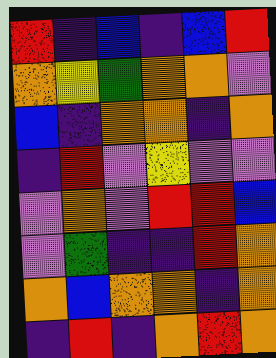[["red", "indigo", "blue", "indigo", "blue", "red"], ["orange", "yellow", "green", "orange", "orange", "violet"], ["blue", "indigo", "orange", "orange", "indigo", "orange"], ["indigo", "red", "violet", "yellow", "violet", "violet"], ["violet", "orange", "violet", "red", "red", "blue"], ["violet", "green", "indigo", "indigo", "red", "orange"], ["orange", "blue", "orange", "orange", "indigo", "orange"], ["indigo", "red", "indigo", "orange", "red", "orange"]]